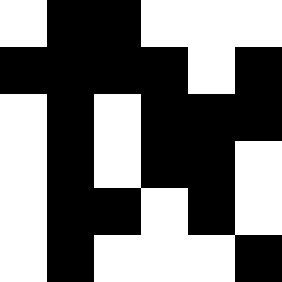[["white", "black", "black", "white", "white", "white"], ["black", "black", "black", "black", "white", "black"], ["white", "black", "white", "black", "black", "black"], ["white", "black", "white", "black", "black", "white"], ["white", "black", "black", "white", "black", "white"], ["white", "black", "white", "white", "white", "black"]]